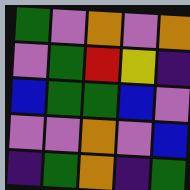[["green", "violet", "orange", "violet", "orange"], ["violet", "green", "red", "yellow", "indigo"], ["blue", "green", "green", "blue", "violet"], ["violet", "violet", "orange", "violet", "blue"], ["indigo", "green", "orange", "indigo", "green"]]